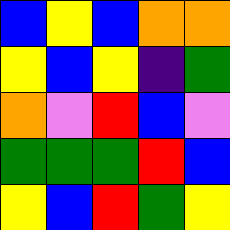[["blue", "yellow", "blue", "orange", "orange"], ["yellow", "blue", "yellow", "indigo", "green"], ["orange", "violet", "red", "blue", "violet"], ["green", "green", "green", "red", "blue"], ["yellow", "blue", "red", "green", "yellow"]]